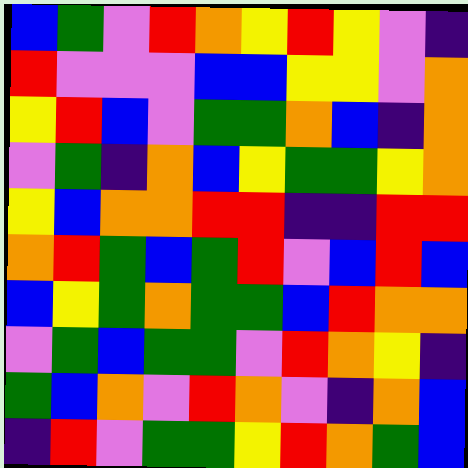[["blue", "green", "violet", "red", "orange", "yellow", "red", "yellow", "violet", "indigo"], ["red", "violet", "violet", "violet", "blue", "blue", "yellow", "yellow", "violet", "orange"], ["yellow", "red", "blue", "violet", "green", "green", "orange", "blue", "indigo", "orange"], ["violet", "green", "indigo", "orange", "blue", "yellow", "green", "green", "yellow", "orange"], ["yellow", "blue", "orange", "orange", "red", "red", "indigo", "indigo", "red", "red"], ["orange", "red", "green", "blue", "green", "red", "violet", "blue", "red", "blue"], ["blue", "yellow", "green", "orange", "green", "green", "blue", "red", "orange", "orange"], ["violet", "green", "blue", "green", "green", "violet", "red", "orange", "yellow", "indigo"], ["green", "blue", "orange", "violet", "red", "orange", "violet", "indigo", "orange", "blue"], ["indigo", "red", "violet", "green", "green", "yellow", "red", "orange", "green", "blue"]]